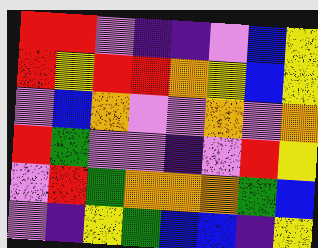[["red", "red", "violet", "indigo", "indigo", "violet", "blue", "yellow"], ["red", "yellow", "red", "red", "orange", "yellow", "blue", "yellow"], ["violet", "blue", "orange", "violet", "violet", "orange", "violet", "orange"], ["red", "green", "violet", "violet", "indigo", "violet", "red", "yellow"], ["violet", "red", "green", "orange", "orange", "orange", "green", "blue"], ["violet", "indigo", "yellow", "green", "blue", "blue", "indigo", "yellow"]]